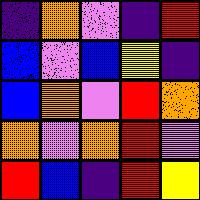[["indigo", "orange", "violet", "indigo", "red"], ["blue", "violet", "blue", "yellow", "indigo"], ["blue", "orange", "violet", "red", "orange"], ["orange", "violet", "orange", "red", "violet"], ["red", "blue", "indigo", "red", "yellow"]]